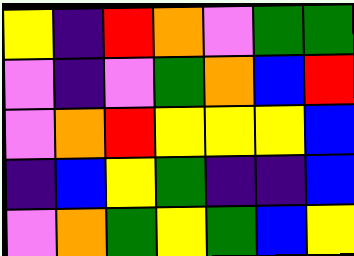[["yellow", "indigo", "red", "orange", "violet", "green", "green"], ["violet", "indigo", "violet", "green", "orange", "blue", "red"], ["violet", "orange", "red", "yellow", "yellow", "yellow", "blue"], ["indigo", "blue", "yellow", "green", "indigo", "indigo", "blue"], ["violet", "orange", "green", "yellow", "green", "blue", "yellow"]]